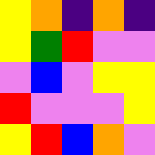[["yellow", "orange", "indigo", "orange", "indigo"], ["yellow", "green", "red", "violet", "violet"], ["violet", "blue", "violet", "yellow", "yellow"], ["red", "violet", "violet", "violet", "yellow"], ["yellow", "red", "blue", "orange", "violet"]]